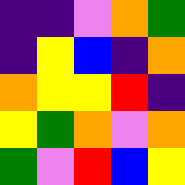[["indigo", "indigo", "violet", "orange", "green"], ["indigo", "yellow", "blue", "indigo", "orange"], ["orange", "yellow", "yellow", "red", "indigo"], ["yellow", "green", "orange", "violet", "orange"], ["green", "violet", "red", "blue", "yellow"]]